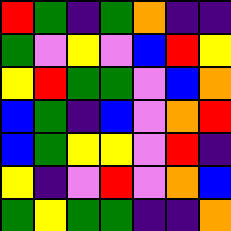[["red", "green", "indigo", "green", "orange", "indigo", "indigo"], ["green", "violet", "yellow", "violet", "blue", "red", "yellow"], ["yellow", "red", "green", "green", "violet", "blue", "orange"], ["blue", "green", "indigo", "blue", "violet", "orange", "red"], ["blue", "green", "yellow", "yellow", "violet", "red", "indigo"], ["yellow", "indigo", "violet", "red", "violet", "orange", "blue"], ["green", "yellow", "green", "green", "indigo", "indigo", "orange"]]